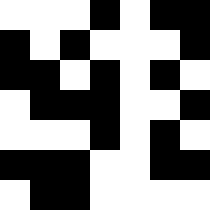[["white", "white", "white", "black", "white", "black", "black"], ["black", "white", "black", "white", "white", "white", "black"], ["black", "black", "white", "black", "white", "black", "white"], ["white", "black", "black", "black", "white", "white", "black"], ["white", "white", "white", "black", "white", "black", "white"], ["black", "black", "black", "white", "white", "black", "black"], ["white", "black", "black", "white", "white", "white", "white"]]